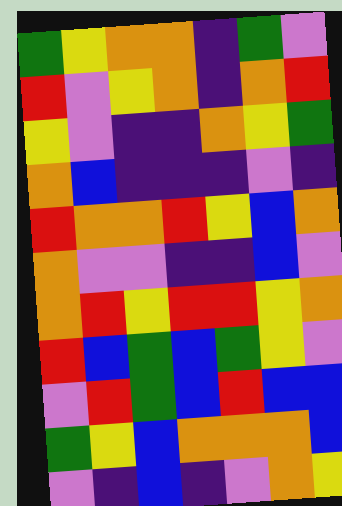[["green", "yellow", "orange", "orange", "indigo", "green", "violet"], ["red", "violet", "yellow", "orange", "indigo", "orange", "red"], ["yellow", "violet", "indigo", "indigo", "orange", "yellow", "green"], ["orange", "blue", "indigo", "indigo", "indigo", "violet", "indigo"], ["red", "orange", "orange", "red", "yellow", "blue", "orange"], ["orange", "violet", "violet", "indigo", "indigo", "blue", "violet"], ["orange", "red", "yellow", "red", "red", "yellow", "orange"], ["red", "blue", "green", "blue", "green", "yellow", "violet"], ["violet", "red", "green", "blue", "red", "blue", "blue"], ["green", "yellow", "blue", "orange", "orange", "orange", "blue"], ["violet", "indigo", "blue", "indigo", "violet", "orange", "yellow"]]